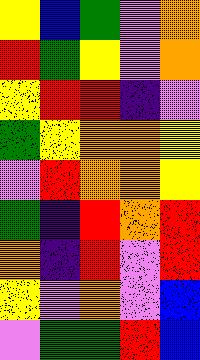[["yellow", "blue", "green", "violet", "orange"], ["red", "green", "yellow", "violet", "orange"], ["yellow", "red", "red", "indigo", "violet"], ["green", "yellow", "orange", "orange", "yellow"], ["violet", "red", "orange", "orange", "yellow"], ["green", "indigo", "red", "orange", "red"], ["orange", "indigo", "red", "violet", "red"], ["yellow", "violet", "orange", "violet", "blue"], ["violet", "green", "green", "red", "blue"]]